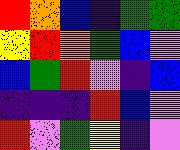[["red", "orange", "blue", "indigo", "green", "green"], ["yellow", "red", "orange", "green", "blue", "violet"], ["blue", "green", "red", "violet", "indigo", "blue"], ["indigo", "indigo", "indigo", "red", "blue", "violet"], ["red", "violet", "green", "yellow", "indigo", "violet"]]